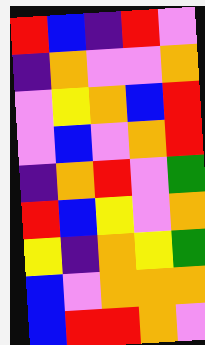[["red", "blue", "indigo", "red", "violet"], ["indigo", "orange", "violet", "violet", "orange"], ["violet", "yellow", "orange", "blue", "red"], ["violet", "blue", "violet", "orange", "red"], ["indigo", "orange", "red", "violet", "green"], ["red", "blue", "yellow", "violet", "orange"], ["yellow", "indigo", "orange", "yellow", "green"], ["blue", "violet", "orange", "orange", "orange"], ["blue", "red", "red", "orange", "violet"]]